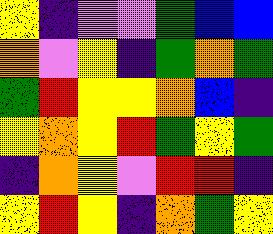[["yellow", "indigo", "violet", "violet", "green", "blue", "blue"], ["orange", "violet", "yellow", "indigo", "green", "orange", "green"], ["green", "red", "yellow", "yellow", "orange", "blue", "indigo"], ["yellow", "orange", "yellow", "red", "green", "yellow", "green"], ["indigo", "orange", "yellow", "violet", "red", "red", "indigo"], ["yellow", "red", "yellow", "indigo", "orange", "green", "yellow"]]